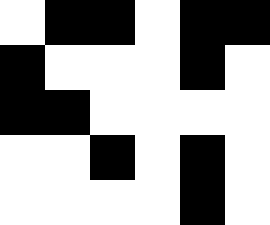[["white", "black", "black", "white", "black", "black"], ["black", "white", "white", "white", "black", "white"], ["black", "black", "white", "white", "white", "white"], ["white", "white", "black", "white", "black", "white"], ["white", "white", "white", "white", "black", "white"]]